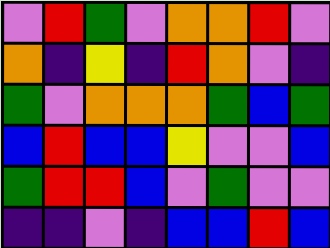[["violet", "red", "green", "violet", "orange", "orange", "red", "violet"], ["orange", "indigo", "yellow", "indigo", "red", "orange", "violet", "indigo"], ["green", "violet", "orange", "orange", "orange", "green", "blue", "green"], ["blue", "red", "blue", "blue", "yellow", "violet", "violet", "blue"], ["green", "red", "red", "blue", "violet", "green", "violet", "violet"], ["indigo", "indigo", "violet", "indigo", "blue", "blue", "red", "blue"]]